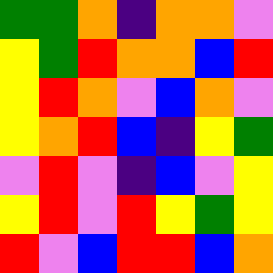[["green", "green", "orange", "indigo", "orange", "orange", "violet"], ["yellow", "green", "red", "orange", "orange", "blue", "red"], ["yellow", "red", "orange", "violet", "blue", "orange", "violet"], ["yellow", "orange", "red", "blue", "indigo", "yellow", "green"], ["violet", "red", "violet", "indigo", "blue", "violet", "yellow"], ["yellow", "red", "violet", "red", "yellow", "green", "yellow"], ["red", "violet", "blue", "red", "red", "blue", "orange"]]